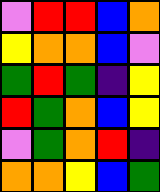[["violet", "red", "red", "blue", "orange"], ["yellow", "orange", "orange", "blue", "violet"], ["green", "red", "green", "indigo", "yellow"], ["red", "green", "orange", "blue", "yellow"], ["violet", "green", "orange", "red", "indigo"], ["orange", "orange", "yellow", "blue", "green"]]